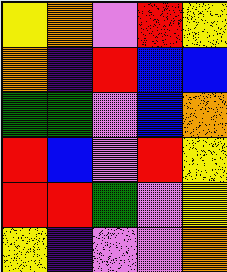[["yellow", "orange", "violet", "red", "yellow"], ["orange", "indigo", "red", "blue", "blue"], ["green", "green", "violet", "blue", "orange"], ["red", "blue", "violet", "red", "yellow"], ["red", "red", "green", "violet", "yellow"], ["yellow", "indigo", "violet", "violet", "orange"]]